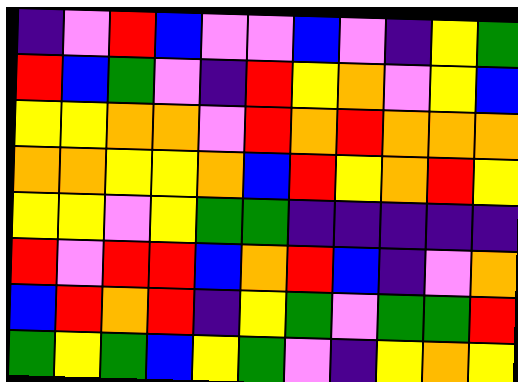[["indigo", "violet", "red", "blue", "violet", "violet", "blue", "violet", "indigo", "yellow", "green"], ["red", "blue", "green", "violet", "indigo", "red", "yellow", "orange", "violet", "yellow", "blue"], ["yellow", "yellow", "orange", "orange", "violet", "red", "orange", "red", "orange", "orange", "orange"], ["orange", "orange", "yellow", "yellow", "orange", "blue", "red", "yellow", "orange", "red", "yellow"], ["yellow", "yellow", "violet", "yellow", "green", "green", "indigo", "indigo", "indigo", "indigo", "indigo"], ["red", "violet", "red", "red", "blue", "orange", "red", "blue", "indigo", "violet", "orange"], ["blue", "red", "orange", "red", "indigo", "yellow", "green", "violet", "green", "green", "red"], ["green", "yellow", "green", "blue", "yellow", "green", "violet", "indigo", "yellow", "orange", "yellow"]]